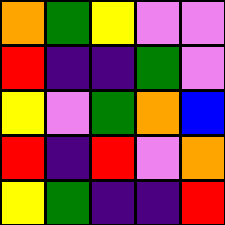[["orange", "green", "yellow", "violet", "violet"], ["red", "indigo", "indigo", "green", "violet"], ["yellow", "violet", "green", "orange", "blue"], ["red", "indigo", "red", "violet", "orange"], ["yellow", "green", "indigo", "indigo", "red"]]